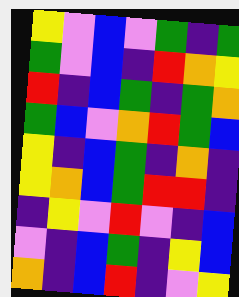[["yellow", "violet", "blue", "violet", "green", "indigo", "green"], ["green", "violet", "blue", "indigo", "red", "orange", "yellow"], ["red", "indigo", "blue", "green", "indigo", "green", "orange"], ["green", "blue", "violet", "orange", "red", "green", "blue"], ["yellow", "indigo", "blue", "green", "indigo", "orange", "indigo"], ["yellow", "orange", "blue", "green", "red", "red", "indigo"], ["indigo", "yellow", "violet", "red", "violet", "indigo", "blue"], ["violet", "indigo", "blue", "green", "indigo", "yellow", "blue"], ["orange", "indigo", "blue", "red", "indigo", "violet", "yellow"]]